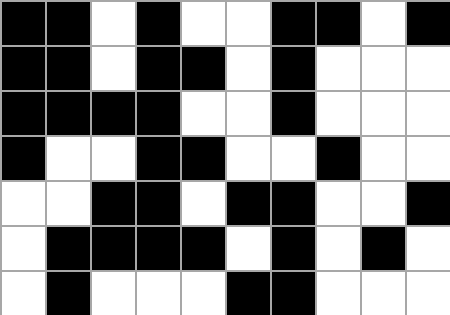[["black", "black", "white", "black", "white", "white", "black", "black", "white", "black"], ["black", "black", "white", "black", "black", "white", "black", "white", "white", "white"], ["black", "black", "black", "black", "white", "white", "black", "white", "white", "white"], ["black", "white", "white", "black", "black", "white", "white", "black", "white", "white"], ["white", "white", "black", "black", "white", "black", "black", "white", "white", "black"], ["white", "black", "black", "black", "black", "white", "black", "white", "black", "white"], ["white", "black", "white", "white", "white", "black", "black", "white", "white", "white"]]